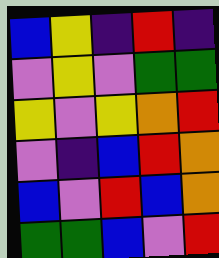[["blue", "yellow", "indigo", "red", "indigo"], ["violet", "yellow", "violet", "green", "green"], ["yellow", "violet", "yellow", "orange", "red"], ["violet", "indigo", "blue", "red", "orange"], ["blue", "violet", "red", "blue", "orange"], ["green", "green", "blue", "violet", "red"]]